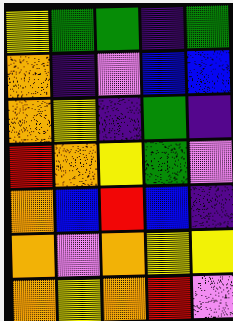[["yellow", "green", "green", "indigo", "green"], ["orange", "indigo", "violet", "blue", "blue"], ["orange", "yellow", "indigo", "green", "indigo"], ["red", "orange", "yellow", "green", "violet"], ["orange", "blue", "red", "blue", "indigo"], ["orange", "violet", "orange", "yellow", "yellow"], ["orange", "yellow", "orange", "red", "violet"]]